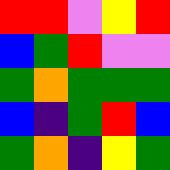[["red", "red", "violet", "yellow", "red"], ["blue", "green", "red", "violet", "violet"], ["green", "orange", "green", "green", "green"], ["blue", "indigo", "green", "red", "blue"], ["green", "orange", "indigo", "yellow", "green"]]